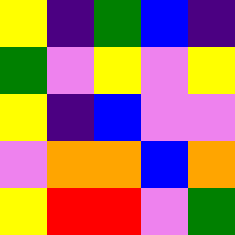[["yellow", "indigo", "green", "blue", "indigo"], ["green", "violet", "yellow", "violet", "yellow"], ["yellow", "indigo", "blue", "violet", "violet"], ["violet", "orange", "orange", "blue", "orange"], ["yellow", "red", "red", "violet", "green"]]